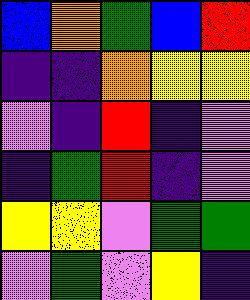[["blue", "orange", "green", "blue", "red"], ["indigo", "indigo", "orange", "yellow", "yellow"], ["violet", "indigo", "red", "indigo", "violet"], ["indigo", "green", "red", "indigo", "violet"], ["yellow", "yellow", "violet", "green", "green"], ["violet", "green", "violet", "yellow", "indigo"]]